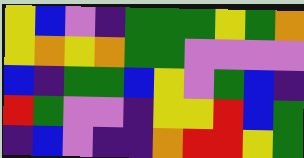[["yellow", "blue", "violet", "indigo", "green", "green", "green", "yellow", "green", "orange"], ["yellow", "orange", "yellow", "orange", "green", "green", "violet", "violet", "violet", "violet"], ["blue", "indigo", "green", "green", "blue", "yellow", "violet", "green", "blue", "indigo"], ["red", "green", "violet", "violet", "indigo", "yellow", "yellow", "red", "blue", "green"], ["indigo", "blue", "violet", "indigo", "indigo", "orange", "red", "red", "yellow", "green"]]